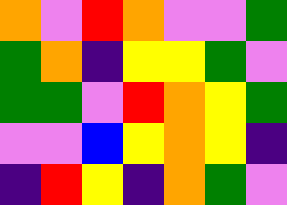[["orange", "violet", "red", "orange", "violet", "violet", "green"], ["green", "orange", "indigo", "yellow", "yellow", "green", "violet"], ["green", "green", "violet", "red", "orange", "yellow", "green"], ["violet", "violet", "blue", "yellow", "orange", "yellow", "indigo"], ["indigo", "red", "yellow", "indigo", "orange", "green", "violet"]]